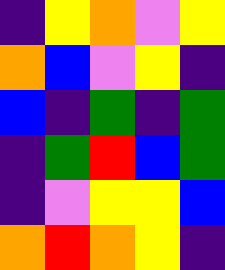[["indigo", "yellow", "orange", "violet", "yellow"], ["orange", "blue", "violet", "yellow", "indigo"], ["blue", "indigo", "green", "indigo", "green"], ["indigo", "green", "red", "blue", "green"], ["indigo", "violet", "yellow", "yellow", "blue"], ["orange", "red", "orange", "yellow", "indigo"]]